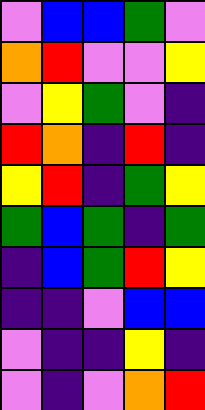[["violet", "blue", "blue", "green", "violet"], ["orange", "red", "violet", "violet", "yellow"], ["violet", "yellow", "green", "violet", "indigo"], ["red", "orange", "indigo", "red", "indigo"], ["yellow", "red", "indigo", "green", "yellow"], ["green", "blue", "green", "indigo", "green"], ["indigo", "blue", "green", "red", "yellow"], ["indigo", "indigo", "violet", "blue", "blue"], ["violet", "indigo", "indigo", "yellow", "indigo"], ["violet", "indigo", "violet", "orange", "red"]]